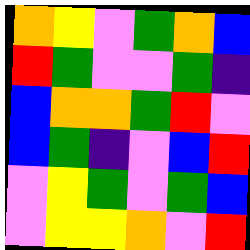[["orange", "yellow", "violet", "green", "orange", "blue"], ["red", "green", "violet", "violet", "green", "indigo"], ["blue", "orange", "orange", "green", "red", "violet"], ["blue", "green", "indigo", "violet", "blue", "red"], ["violet", "yellow", "green", "violet", "green", "blue"], ["violet", "yellow", "yellow", "orange", "violet", "red"]]